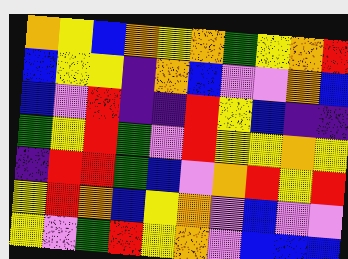[["orange", "yellow", "blue", "orange", "yellow", "orange", "green", "yellow", "orange", "red"], ["blue", "yellow", "yellow", "indigo", "orange", "blue", "violet", "violet", "orange", "blue"], ["blue", "violet", "red", "indigo", "indigo", "red", "yellow", "blue", "indigo", "indigo"], ["green", "yellow", "red", "green", "violet", "red", "yellow", "yellow", "orange", "yellow"], ["indigo", "red", "red", "green", "blue", "violet", "orange", "red", "yellow", "red"], ["yellow", "red", "orange", "blue", "yellow", "orange", "violet", "blue", "violet", "violet"], ["yellow", "violet", "green", "red", "yellow", "orange", "violet", "blue", "blue", "blue"]]